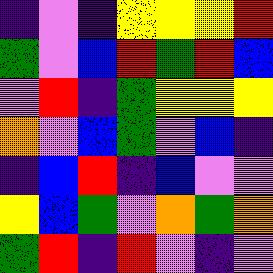[["indigo", "violet", "indigo", "yellow", "yellow", "yellow", "red"], ["green", "violet", "blue", "red", "green", "red", "blue"], ["violet", "red", "indigo", "green", "yellow", "yellow", "yellow"], ["orange", "violet", "blue", "green", "violet", "blue", "indigo"], ["indigo", "blue", "red", "indigo", "blue", "violet", "violet"], ["yellow", "blue", "green", "violet", "orange", "green", "orange"], ["green", "red", "indigo", "red", "violet", "indigo", "violet"]]